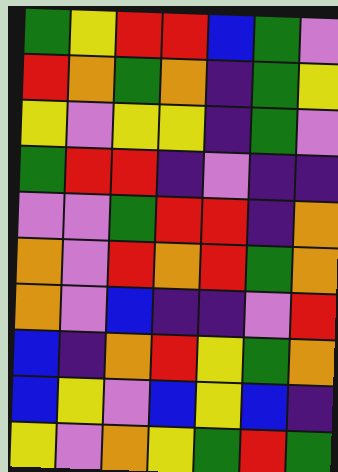[["green", "yellow", "red", "red", "blue", "green", "violet"], ["red", "orange", "green", "orange", "indigo", "green", "yellow"], ["yellow", "violet", "yellow", "yellow", "indigo", "green", "violet"], ["green", "red", "red", "indigo", "violet", "indigo", "indigo"], ["violet", "violet", "green", "red", "red", "indigo", "orange"], ["orange", "violet", "red", "orange", "red", "green", "orange"], ["orange", "violet", "blue", "indigo", "indigo", "violet", "red"], ["blue", "indigo", "orange", "red", "yellow", "green", "orange"], ["blue", "yellow", "violet", "blue", "yellow", "blue", "indigo"], ["yellow", "violet", "orange", "yellow", "green", "red", "green"]]